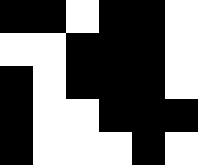[["black", "black", "white", "black", "black", "white"], ["white", "white", "black", "black", "black", "white"], ["black", "white", "black", "black", "black", "white"], ["black", "white", "white", "black", "black", "black"], ["black", "white", "white", "white", "black", "white"]]